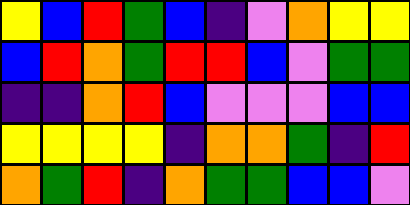[["yellow", "blue", "red", "green", "blue", "indigo", "violet", "orange", "yellow", "yellow"], ["blue", "red", "orange", "green", "red", "red", "blue", "violet", "green", "green"], ["indigo", "indigo", "orange", "red", "blue", "violet", "violet", "violet", "blue", "blue"], ["yellow", "yellow", "yellow", "yellow", "indigo", "orange", "orange", "green", "indigo", "red"], ["orange", "green", "red", "indigo", "orange", "green", "green", "blue", "blue", "violet"]]